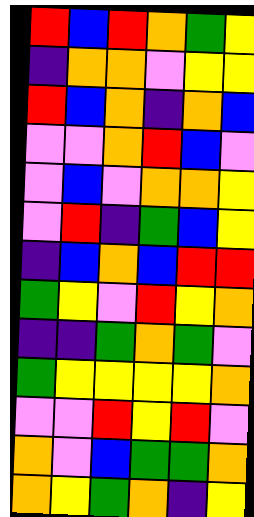[["red", "blue", "red", "orange", "green", "yellow"], ["indigo", "orange", "orange", "violet", "yellow", "yellow"], ["red", "blue", "orange", "indigo", "orange", "blue"], ["violet", "violet", "orange", "red", "blue", "violet"], ["violet", "blue", "violet", "orange", "orange", "yellow"], ["violet", "red", "indigo", "green", "blue", "yellow"], ["indigo", "blue", "orange", "blue", "red", "red"], ["green", "yellow", "violet", "red", "yellow", "orange"], ["indigo", "indigo", "green", "orange", "green", "violet"], ["green", "yellow", "yellow", "yellow", "yellow", "orange"], ["violet", "violet", "red", "yellow", "red", "violet"], ["orange", "violet", "blue", "green", "green", "orange"], ["orange", "yellow", "green", "orange", "indigo", "yellow"]]